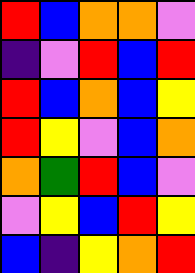[["red", "blue", "orange", "orange", "violet"], ["indigo", "violet", "red", "blue", "red"], ["red", "blue", "orange", "blue", "yellow"], ["red", "yellow", "violet", "blue", "orange"], ["orange", "green", "red", "blue", "violet"], ["violet", "yellow", "blue", "red", "yellow"], ["blue", "indigo", "yellow", "orange", "red"]]